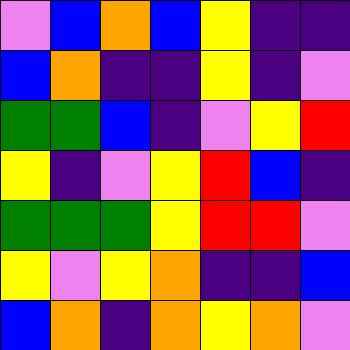[["violet", "blue", "orange", "blue", "yellow", "indigo", "indigo"], ["blue", "orange", "indigo", "indigo", "yellow", "indigo", "violet"], ["green", "green", "blue", "indigo", "violet", "yellow", "red"], ["yellow", "indigo", "violet", "yellow", "red", "blue", "indigo"], ["green", "green", "green", "yellow", "red", "red", "violet"], ["yellow", "violet", "yellow", "orange", "indigo", "indigo", "blue"], ["blue", "orange", "indigo", "orange", "yellow", "orange", "violet"]]